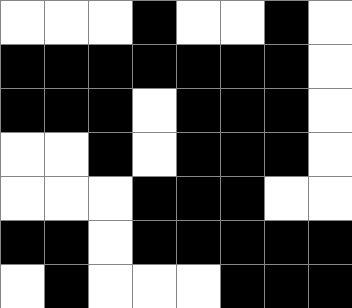[["white", "white", "white", "black", "white", "white", "black", "white"], ["black", "black", "black", "black", "black", "black", "black", "white"], ["black", "black", "black", "white", "black", "black", "black", "white"], ["white", "white", "black", "white", "black", "black", "black", "white"], ["white", "white", "white", "black", "black", "black", "white", "white"], ["black", "black", "white", "black", "black", "black", "black", "black"], ["white", "black", "white", "white", "white", "black", "black", "black"]]